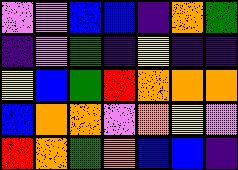[["violet", "violet", "blue", "blue", "indigo", "orange", "green"], ["indigo", "violet", "green", "indigo", "yellow", "indigo", "indigo"], ["yellow", "blue", "green", "red", "orange", "orange", "orange"], ["blue", "orange", "orange", "violet", "orange", "yellow", "violet"], ["red", "orange", "green", "orange", "blue", "blue", "indigo"]]